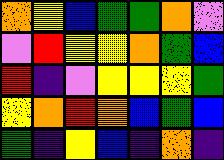[["orange", "yellow", "blue", "green", "green", "orange", "violet"], ["violet", "red", "yellow", "yellow", "orange", "green", "blue"], ["red", "indigo", "violet", "yellow", "yellow", "yellow", "green"], ["yellow", "orange", "red", "orange", "blue", "green", "blue"], ["green", "indigo", "yellow", "blue", "indigo", "orange", "indigo"]]